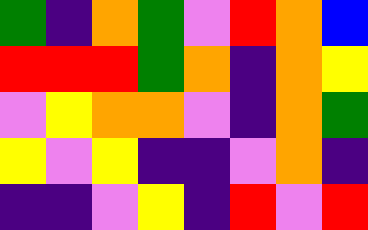[["green", "indigo", "orange", "green", "violet", "red", "orange", "blue"], ["red", "red", "red", "green", "orange", "indigo", "orange", "yellow"], ["violet", "yellow", "orange", "orange", "violet", "indigo", "orange", "green"], ["yellow", "violet", "yellow", "indigo", "indigo", "violet", "orange", "indigo"], ["indigo", "indigo", "violet", "yellow", "indigo", "red", "violet", "red"]]